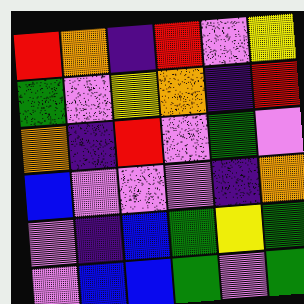[["red", "orange", "indigo", "red", "violet", "yellow"], ["green", "violet", "yellow", "orange", "indigo", "red"], ["orange", "indigo", "red", "violet", "green", "violet"], ["blue", "violet", "violet", "violet", "indigo", "orange"], ["violet", "indigo", "blue", "green", "yellow", "green"], ["violet", "blue", "blue", "green", "violet", "green"]]